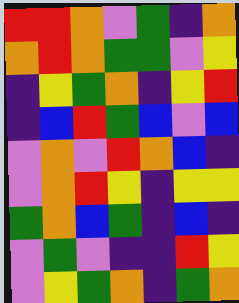[["red", "red", "orange", "violet", "green", "indigo", "orange"], ["orange", "red", "orange", "green", "green", "violet", "yellow"], ["indigo", "yellow", "green", "orange", "indigo", "yellow", "red"], ["indigo", "blue", "red", "green", "blue", "violet", "blue"], ["violet", "orange", "violet", "red", "orange", "blue", "indigo"], ["violet", "orange", "red", "yellow", "indigo", "yellow", "yellow"], ["green", "orange", "blue", "green", "indigo", "blue", "indigo"], ["violet", "green", "violet", "indigo", "indigo", "red", "yellow"], ["violet", "yellow", "green", "orange", "indigo", "green", "orange"]]